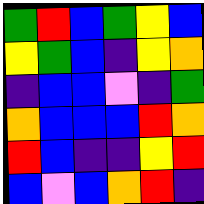[["green", "red", "blue", "green", "yellow", "blue"], ["yellow", "green", "blue", "indigo", "yellow", "orange"], ["indigo", "blue", "blue", "violet", "indigo", "green"], ["orange", "blue", "blue", "blue", "red", "orange"], ["red", "blue", "indigo", "indigo", "yellow", "red"], ["blue", "violet", "blue", "orange", "red", "indigo"]]